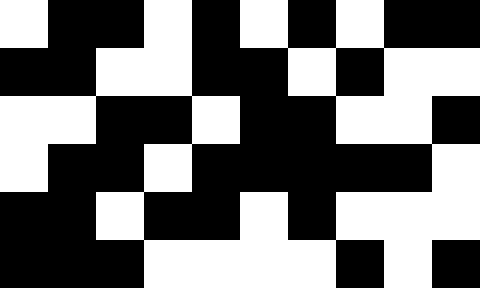[["white", "black", "black", "white", "black", "white", "black", "white", "black", "black"], ["black", "black", "white", "white", "black", "black", "white", "black", "white", "white"], ["white", "white", "black", "black", "white", "black", "black", "white", "white", "black"], ["white", "black", "black", "white", "black", "black", "black", "black", "black", "white"], ["black", "black", "white", "black", "black", "white", "black", "white", "white", "white"], ["black", "black", "black", "white", "white", "white", "white", "black", "white", "black"]]